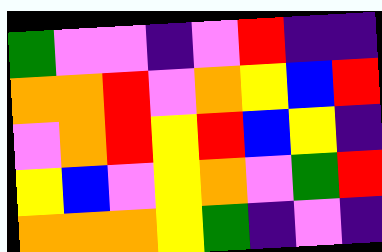[["green", "violet", "violet", "indigo", "violet", "red", "indigo", "indigo"], ["orange", "orange", "red", "violet", "orange", "yellow", "blue", "red"], ["violet", "orange", "red", "yellow", "red", "blue", "yellow", "indigo"], ["yellow", "blue", "violet", "yellow", "orange", "violet", "green", "red"], ["orange", "orange", "orange", "yellow", "green", "indigo", "violet", "indigo"]]